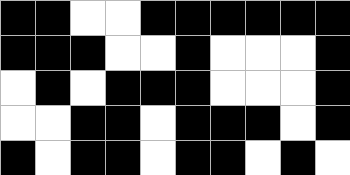[["black", "black", "white", "white", "black", "black", "black", "black", "black", "black"], ["black", "black", "black", "white", "white", "black", "white", "white", "white", "black"], ["white", "black", "white", "black", "black", "black", "white", "white", "white", "black"], ["white", "white", "black", "black", "white", "black", "black", "black", "white", "black"], ["black", "white", "black", "black", "white", "black", "black", "white", "black", "white"]]